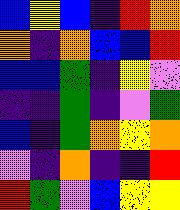[["blue", "yellow", "blue", "indigo", "red", "orange"], ["orange", "indigo", "orange", "blue", "blue", "red"], ["blue", "blue", "green", "indigo", "yellow", "violet"], ["indigo", "indigo", "green", "indigo", "violet", "green"], ["blue", "indigo", "green", "orange", "yellow", "orange"], ["violet", "indigo", "orange", "indigo", "indigo", "red"], ["red", "green", "violet", "blue", "yellow", "yellow"]]